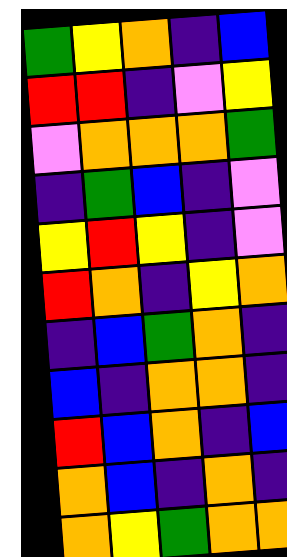[["green", "yellow", "orange", "indigo", "blue"], ["red", "red", "indigo", "violet", "yellow"], ["violet", "orange", "orange", "orange", "green"], ["indigo", "green", "blue", "indigo", "violet"], ["yellow", "red", "yellow", "indigo", "violet"], ["red", "orange", "indigo", "yellow", "orange"], ["indigo", "blue", "green", "orange", "indigo"], ["blue", "indigo", "orange", "orange", "indigo"], ["red", "blue", "orange", "indigo", "blue"], ["orange", "blue", "indigo", "orange", "indigo"], ["orange", "yellow", "green", "orange", "orange"]]